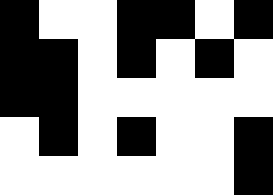[["black", "white", "white", "black", "black", "white", "black"], ["black", "black", "white", "black", "white", "black", "white"], ["black", "black", "white", "white", "white", "white", "white"], ["white", "black", "white", "black", "white", "white", "black"], ["white", "white", "white", "white", "white", "white", "black"]]